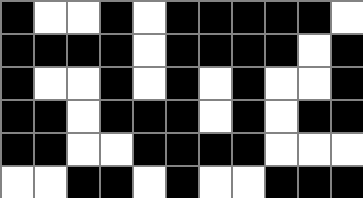[["black", "white", "white", "black", "white", "black", "black", "black", "black", "black", "white"], ["black", "black", "black", "black", "white", "black", "black", "black", "black", "white", "black"], ["black", "white", "white", "black", "white", "black", "white", "black", "white", "white", "black"], ["black", "black", "white", "black", "black", "black", "white", "black", "white", "black", "black"], ["black", "black", "white", "white", "black", "black", "black", "black", "white", "white", "white"], ["white", "white", "black", "black", "white", "black", "white", "white", "black", "black", "black"]]